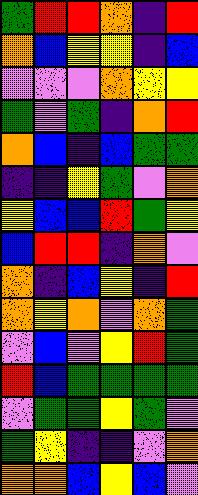[["green", "red", "red", "orange", "indigo", "red"], ["orange", "blue", "yellow", "yellow", "indigo", "blue"], ["violet", "violet", "violet", "orange", "yellow", "yellow"], ["green", "violet", "green", "indigo", "orange", "red"], ["orange", "blue", "indigo", "blue", "green", "green"], ["indigo", "indigo", "yellow", "green", "violet", "orange"], ["yellow", "blue", "blue", "red", "green", "yellow"], ["blue", "red", "red", "indigo", "orange", "violet"], ["orange", "indigo", "blue", "yellow", "indigo", "red"], ["orange", "yellow", "orange", "violet", "orange", "green"], ["violet", "blue", "violet", "yellow", "red", "green"], ["red", "blue", "green", "green", "green", "green"], ["violet", "green", "green", "yellow", "green", "violet"], ["green", "yellow", "indigo", "indigo", "violet", "orange"], ["orange", "orange", "blue", "yellow", "blue", "violet"]]